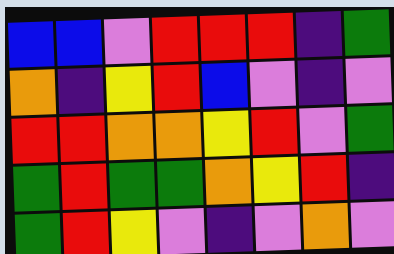[["blue", "blue", "violet", "red", "red", "red", "indigo", "green"], ["orange", "indigo", "yellow", "red", "blue", "violet", "indigo", "violet"], ["red", "red", "orange", "orange", "yellow", "red", "violet", "green"], ["green", "red", "green", "green", "orange", "yellow", "red", "indigo"], ["green", "red", "yellow", "violet", "indigo", "violet", "orange", "violet"]]